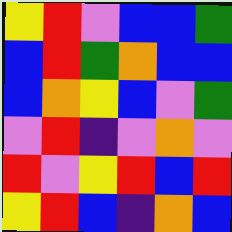[["yellow", "red", "violet", "blue", "blue", "green"], ["blue", "red", "green", "orange", "blue", "blue"], ["blue", "orange", "yellow", "blue", "violet", "green"], ["violet", "red", "indigo", "violet", "orange", "violet"], ["red", "violet", "yellow", "red", "blue", "red"], ["yellow", "red", "blue", "indigo", "orange", "blue"]]